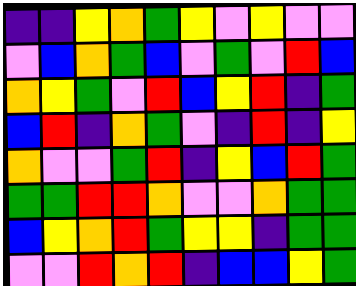[["indigo", "indigo", "yellow", "orange", "green", "yellow", "violet", "yellow", "violet", "violet"], ["violet", "blue", "orange", "green", "blue", "violet", "green", "violet", "red", "blue"], ["orange", "yellow", "green", "violet", "red", "blue", "yellow", "red", "indigo", "green"], ["blue", "red", "indigo", "orange", "green", "violet", "indigo", "red", "indigo", "yellow"], ["orange", "violet", "violet", "green", "red", "indigo", "yellow", "blue", "red", "green"], ["green", "green", "red", "red", "orange", "violet", "violet", "orange", "green", "green"], ["blue", "yellow", "orange", "red", "green", "yellow", "yellow", "indigo", "green", "green"], ["violet", "violet", "red", "orange", "red", "indigo", "blue", "blue", "yellow", "green"]]